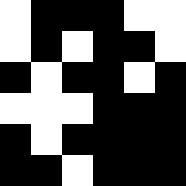[["white", "black", "black", "black", "white", "white"], ["white", "black", "white", "black", "black", "white"], ["black", "white", "black", "black", "white", "black"], ["white", "white", "white", "black", "black", "black"], ["black", "white", "black", "black", "black", "black"], ["black", "black", "white", "black", "black", "black"]]